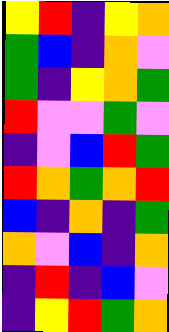[["yellow", "red", "indigo", "yellow", "orange"], ["green", "blue", "indigo", "orange", "violet"], ["green", "indigo", "yellow", "orange", "green"], ["red", "violet", "violet", "green", "violet"], ["indigo", "violet", "blue", "red", "green"], ["red", "orange", "green", "orange", "red"], ["blue", "indigo", "orange", "indigo", "green"], ["orange", "violet", "blue", "indigo", "orange"], ["indigo", "red", "indigo", "blue", "violet"], ["indigo", "yellow", "red", "green", "orange"]]